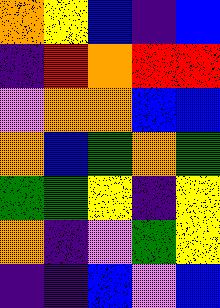[["orange", "yellow", "blue", "indigo", "blue"], ["indigo", "red", "orange", "red", "red"], ["violet", "orange", "orange", "blue", "blue"], ["orange", "blue", "green", "orange", "green"], ["green", "green", "yellow", "indigo", "yellow"], ["orange", "indigo", "violet", "green", "yellow"], ["indigo", "indigo", "blue", "violet", "blue"]]